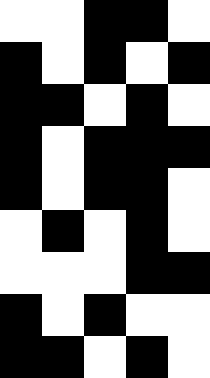[["white", "white", "black", "black", "white"], ["black", "white", "black", "white", "black"], ["black", "black", "white", "black", "white"], ["black", "white", "black", "black", "black"], ["black", "white", "black", "black", "white"], ["white", "black", "white", "black", "white"], ["white", "white", "white", "black", "black"], ["black", "white", "black", "white", "white"], ["black", "black", "white", "black", "white"]]